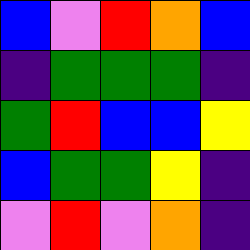[["blue", "violet", "red", "orange", "blue"], ["indigo", "green", "green", "green", "indigo"], ["green", "red", "blue", "blue", "yellow"], ["blue", "green", "green", "yellow", "indigo"], ["violet", "red", "violet", "orange", "indigo"]]